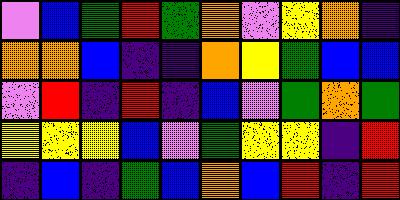[["violet", "blue", "green", "red", "green", "orange", "violet", "yellow", "orange", "indigo"], ["orange", "orange", "blue", "indigo", "indigo", "orange", "yellow", "green", "blue", "blue"], ["violet", "red", "indigo", "red", "indigo", "blue", "violet", "green", "orange", "green"], ["yellow", "yellow", "yellow", "blue", "violet", "green", "yellow", "yellow", "indigo", "red"], ["indigo", "blue", "indigo", "green", "blue", "orange", "blue", "red", "indigo", "red"]]